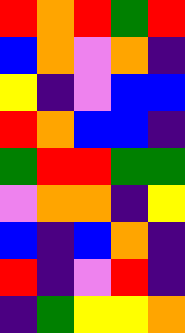[["red", "orange", "red", "green", "red"], ["blue", "orange", "violet", "orange", "indigo"], ["yellow", "indigo", "violet", "blue", "blue"], ["red", "orange", "blue", "blue", "indigo"], ["green", "red", "red", "green", "green"], ["violet", "orange", "orange", "indigo", "yellow"], ["blue", "indigo", "blue", "orange", "indigo"], ["red", "indigo", "violet", "red", "indigo"], ["indigo", "green", "yellow", "yellow", "orange"]]